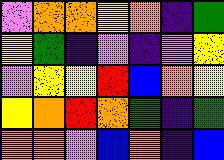[["violet", "orange", "orange", "yellow", "orange", "indigo", "green"], ["yellow", "green", "indigo", "violet", "indigo", "violet", "yellow"], ["violet", "yellow", "yellow", "red", "blue", "orange", "yellow"], ["yellow", "orange", "red", "orange", "green", "indigo", "green"], ["orange", "orange", "violet", "blue", "orange", "indigo", "blue"]]